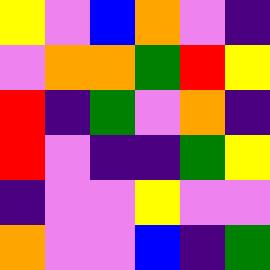[["yellow", "violet", "blue", "orange", "violet", "indigo"], ["violet", "orange", "orange", "green", "red", "yellow"], ["red", "indigo", "green", "violet", "orange", "indigo"], ["red", "violet", "indigo", "indigo", "green", "yellow"], ["indigo", "violet", "violet", "yellow", "violet", "violet"], ["orange", "violet", "violet", "blue", "indigo", "green"]]